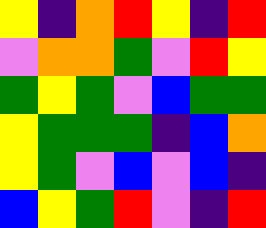[["yellow", "indigo", "orange", "red", "yellow", "indigo", "red"], ["violet", "orange", "orange", "green", "violet", "red", "yellow"], ["green", "yellow", "green", "violet", "blue", "green", "green"], ["yellow", "green", "green", "green", "indigo", "blue", "orange"], ["yellow", "green", "violet", "blue", "violet", "blue", "indigo"], ["blue", "yellow", "green", "red", "violet", "indigo", "red"]]